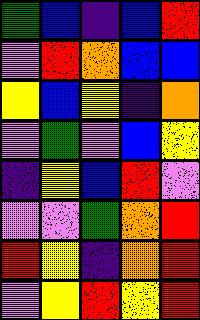[["green", "blue", "indigo", "blue", "red"], ["violet", "red", "orange", "blue", "blue"], ["yellow", "blue", "yellow", "indigo", "orange"], ["violet", "green", "violet", "blue", "yellow"], ["indigo", "yellow", "blue", "red", "violet"], ["violet", "violet", "green", "orange", "red"], ["red", "yellow", "indigo", "orange", "red"], ["violet", "yellow", "red", "yellow", "red"]]